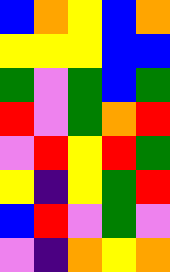[["blue", "orange", "yellow", "blue", "orange"], ["yellow", "yellow", "yellow", "blue", "blue"], ["green", "violet", "green", "blue", "green"], ["red", "violet", "green", "orange", "red"], ["violet", "red", "yellow", "red", "green"], ["yellow", "indigo", "yellow", "green", "red"], ["blue", "red", "violet", "green", "violet"], ["violet", "indigo", "orange", "yellow", "orange"]]